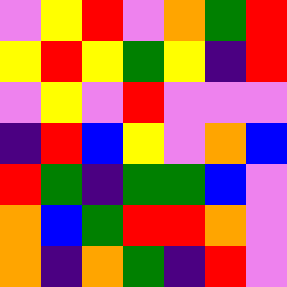[["violet", "yellow", "red", "violet", "orange", "green", "red"], ["yellow", "red", "yellow", "green", "yellow", "indigo", "red"], ["violet", "yellow", "violet", "red", "violet", "violet", "violet"], ["indigo", "red", "blue", "yellow", "violet", "orange", "blue"], ["red", "green", "indigo", "green", "green", "blue", "violet"], ["orange", "blue", "green", "red", "red", "orange", "violet"], ["orange", "indigo", "orange", "green", "indigo", "red", "violet"]]